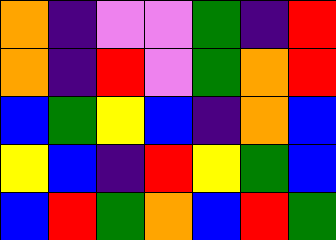[["orange", "indigo", "violet", "violet", "green", "indigo", "red"], ["orange", "indigo", "red", "violet", "green", "orange", "red"], ["blue", "green", "yellow", "blue", "indigo", "orange", "blue"], ["yellow", "blue", "indigo", "red", "yellow", "green", "blue"], ["blue", "red", "green", "orange", "blue", "red", "green"]]